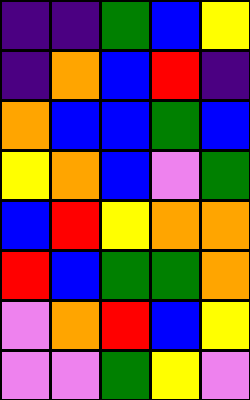[["indigo", "indigo", "green", "blue", "yellow"], ["indigo", "orange", "blue", "red", "indigo"], ["orange", "blue", "blue", "green", "blue"], ["yellow", "orange", "blue", "violet", "green"], ["blue", "red", "yellow", "orange", "orange"], ["red", "blue", "green", "green", "orange"], ["violet", "orange", "red", "blue", "yellow"], ["violet", "violet", "green", "yellow", "violet"]]